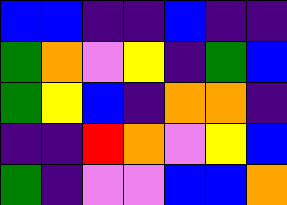[["blue", "blue", "indigo", "indigo", "blue", "indigo", "indigo"], ["green", "orange", "violet", "yellow", "indigo", "green", "blue"], ["green", "yellow", "blue", "indigo", "orange", "orange", "indigo"], ["indigo", "indigo", "red", "orange", "violet", "yellow", "blue"], ["green", "indigo", "violet", "violet", "blue", "blue", "orange"]]